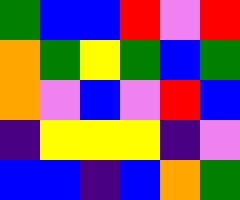[["green", "blue", "blue", "red", "violet", "red"], ["orange", "green", "yellow", "green", "blue", "green"], ["orange", "violet", "blue", "violet", "red", "blue"], ["indigo", "yellow", "yellow", "yellow", "indigo", "violet"], ["blue", "blue", "indigo", "blue", "orange", "green"]]